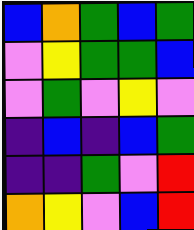[["blue", "orange", "green", "blue", "green"], ["violet", "yellow", "green", "green", "blue"], ["violet", "green", "violet", "yellow", "violet"], ["indigo", "blue", "indigo", "blue", "green"], ["indigo", "indigo", "green", "violet", "red"], ["orange", "yellow", "violet", "blue", "red"]]